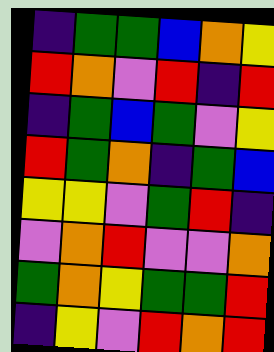[["indigo", "green", "green", "blue", "orange", "yellow"], ["red", "orange", "violet", "red", "indigo", "red"], ["indigo", "green", "blue", "green", "violet", "yellow"], ["red", "green", "orange", "indigo", "green", "blue"], ["yellow", "yellow", "violet", "green", "red", "indigo"], ["violet", "orange", "red", "violet", "violet", "orange"], ["green", "orange", "yellow", "green", "green", "red"], ["indigo", "yellow", "violet", "red", "orange", "red"]]